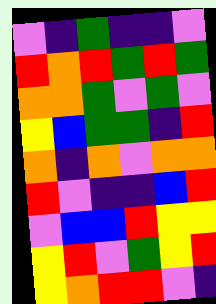[["violet", "indigo", "green", "indigo", "indigo", "violet"], ["red", "orange", "red", "green", "red", "green"], ["orange", "orange", "green", "violet", "green", "violet"], ["yellow", "blue", "green", "green", "indigo", "red"], ["orange", "indigo", "orange", "violet", "orange", "orange"], ["red", "violet", "indigo", "indigo", "blue", "red"], ["violet", "blue", "blue", "red", "yellow", "yellow"], ["yellow", "red", "violet", "green", "yellow", "red"], ["yellow", "orange", "red", "red", "violet", "indigo"]]